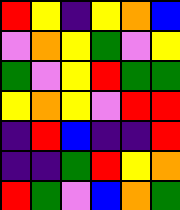[["red", "yellow", "indigo", "yellow", "orange", "blue"], ["violet", "orange", "yellow", "green", "violet", "yellow"], ["green", "violet", "yellow", "red", "green", "green"], ["yellow", "orange", "yellow", "violet", "red", "red"], ["indigo", "red", "blue", "indigo", "indigo", "red"], ["indigo", "indigo", "green", "red", "yellow", "orange"], ["red", "green", "violet", "blue", "orange", "green"]]